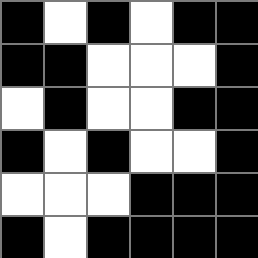[["black", "white", "black", "white", "black", "black"], ["black", "black", "white", "white", "white", "black"], ["white", "black", "white", "white", "black", "black"], ["black", "white", "black", "white", "white", "black"], ["white", "white", "white", "black", "black", "black"], ["black", "white", "black", "black", "black", "black"]]